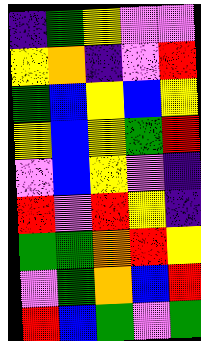[["indigo", "green", "yellow", "violet", "violet"], ["yellow", "orange", "indigo", "violet", "red"], ["green", "blue", "yellow", "blue", "yellow"], ["yellow", "blue", "yellow", "green", "red"], ["violet", "blue", "yellow", "violet", "indigo"], ["red", "violet", "red", "yellow", "indigo"], ["green", "green", "orange", "red", "yellow"], ["violet", "green", "orange", "blue", "red"], ["red", "blue", "green", "violet", "green"]]